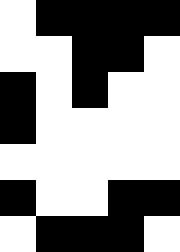[["white", "black", "black", "black", "black"], ["white", "white", "black", "black", "white"], ["black", "white", "black", "white", "white"], ["black", "white", "white", "white", "white"], ["white", "white", "white", "white", "white"], ["black", "white", "white", "black", "black"], ["white", "black", "black", "black", "white"]]